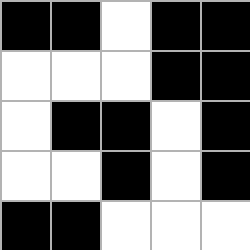[["black", "black", "white", "black", "black"], ["white", "white", "white", "black", "black"], ["white", "black", "black", "white", "black"], ["white", "white", "black", "white", "black"], ["black", "black", "white", "white", "white"]]